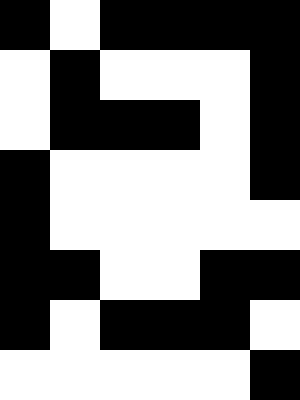[["black", "white", "black", "black", "black", "black"], ["white", "black", "white", "white", "white", "black"], ["white", "black", "black", "black", "white", "black"], ["black", "white", "white", "white", "white", "black"], ["black", "white", "white", "white", "white", "white"], ["black", "black", "white", "white", "black", "black"], ["black", "white", "black", "black", "black", "white"], ["white", "white", "white", "white", "white", "black"]]